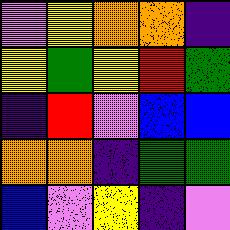[["violet", "yellow", "orange", "orange", "indigo"], ["yellow", "green", "yellow", "red", "green"], ["indigo", "red", "violet", "blue", "blue"], ["orange", "orange", "indigo", "green", "green"], ["blue", "violet", "yellow", "indigo", "violet"]]